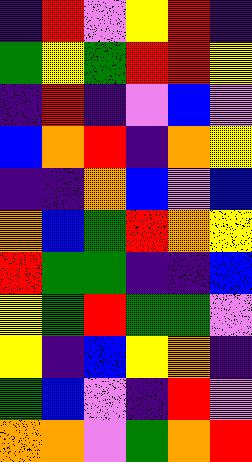[["indigo", "red", "violet", "yellow", "red", "indigo"], ["green", "yellow", "green", "red", "red", "yellow"], ["indigo", "red", "indigo", "violet", "blue", "violet"], ["blue", "orange", "red", "indigo", "orange", "yellow"], ["indigo", "indigo", "orange", "blue", "violet", "blue"], ["orange", "blue", "green", "red", "orange", "yellow"], ["red", "green", "green", "indigo", "indigo", "blue"], ["yellow", "green", "red", "green", "green", "violet"], ["yellow", "indigo", "blue", "yellow", "orange", "indigo"], ["green", "blue", "violet", "indigo", "red", "violet"], ["orange", "orange", "violet", "green", "orange", "red"]]